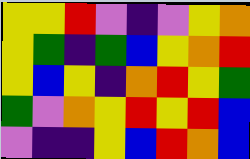[["yellow", "yellow", "red", "violet", "indigo", "violet", "yellow", "orange"], ["yellow", "green", "indigo", "green", "blue", "yellow", "orange", "red"], ["yellow", "blue", "yellow", "indigo", "orange", "red", "yellow", "green"], ["green", "violet", "orange", "yellow", "red", "yellow", "red", "blue"], ["violet", "indigo", "indigo", "yellow", "blue", "red", "orange", "blue"]]